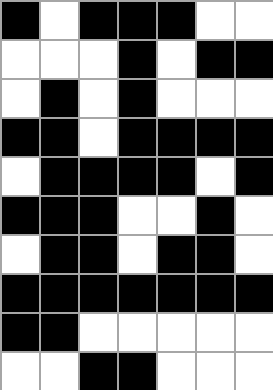[["black", "white", "black", "black", "black", "white", "white"], ["white", "white", "white", "black", "white", "black", "black"], ["white", "black", "white", "black", "white", "white", "white"], ["black", "black", "white", "black", "black", "black", "black"], ["white", "black", "black", "black", "black", "white", "black"], ["black", "black", "black", "white", "white", "black", "white"], ["white", "black", "black", "white", "black", "black", "white"], ["black", "black", "black", "black", "black", "black", "black"], ["black", "black", "white", "white", "white", "white", "white"], ["white", "white", "black", "black", "white", "white", "white"]]